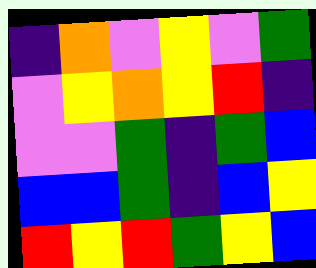[["indigo", "orange", "violet", "yellow", "violet", "green"], ["violet", "yellow", "orange", "yellow", "red", "indigo"], ["violet", "violet", "green", "indigo", "green", "blue"], ["blue", "blue", "green", "indigo", "blue", "yellow"], ["red", "yellow", "red", "green", "yellow", "blue"]]